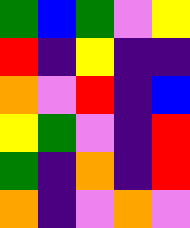[["green", "blue", "green", "violet", "yellow"], ["red", "indigo", "yellow", "indigo", "indigo"], ["orange", "violet", "red", "indigo", "blue"], ["yellow", "green", "violet", "indigo", "red"], ["green", "indigo", "orange", "indigo", "red"], ["orange", "indigo", "violet", "orange", "violet"]]